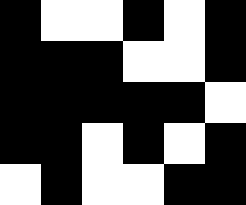[["black", "white", "white", "black", "white", "black"], ["black", "black", "black", "white", "white", "black"], ["black", "black", "black", "black", "black", "white"], ["black", "black", "white", "black", "white", "black"], ["white", "black", "white", "white", "black", "black"]]